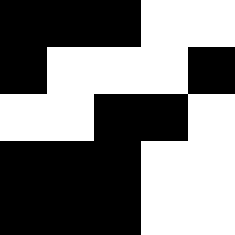[["black", "black", "black", "white", "white"], ["black", "white", "white", "white", "black"], ["white", "white", "black", "black", "white"], ["black", "black", "black", "white", "white"], ["black", "black", "black", "white", "white"]]